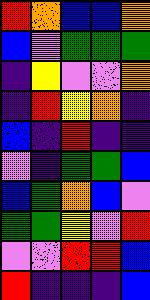[["red", "orange", "blue", "blue", "orange"], ["blue", "violet", "green", "green", "green"], ["indigo", "yellow", "violet", "violet", "orange"], ["indigo", "red", "yellow", "orange", "indigo"], ["blue", "indigo", "red", "indigo", "indigo"], ["violet", "indigo", "green", "green", "blue"], ["blue", "green", "orange", "blue", "violet"], ["green", "green", "yellow", "violet", "red"], ["violet", "violet", "red", "red", "blue"], ["red", "indigo", "indigo", "indigo", "blue"]]